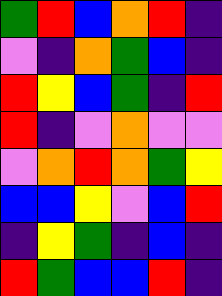[["green", "red", "blue", "orange", "red", "indigo"], ["violet", "indigo", "orange", "green", "blue", "indigo"], ["red", "yellow", "blue", "green", "indigo", "red"], ["red", "indigo", "violet", "orange", "violet", "violet"], ["violet", "orange", "red", "orange", "green", "yellow"], ["blue", "blue", "yellow", "violet", "blue", "red"], ["indigo", "yellow", "green", "indigo", "blue", "indigo"], ["red", "green", "blue", "blue", "red", "indigo"]]